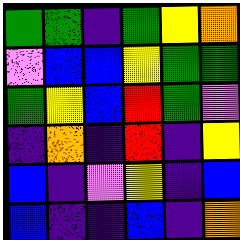[["green", "green", "indigo", "green", "yellow", "orange"], ["violet", "blue", "blue", "yellow", "green", "green"], ["green", "yellow", "blue", "red", "green", "violet"], ["indigo", "orange", "indigo", "red", "indigo", "yellow"], ["blue", "indigo", "violet", "yellow", "indigo", "blue"], ["blue", "indigo", "indigo", "blue", "indigo", "orange"]]